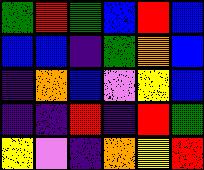[["green", "red", "green", "blue", "red", "blue"], ["blue", "blue", "indigo", "green", "orange", "blue"], ["indigo", "orange", "blue", "violet", "yellow", "blue"], ["indigo", "indigo", "red", "indigo", "red", "green"], ["yellow", "violet", "indigo", "orange", "yellow", "red"]]